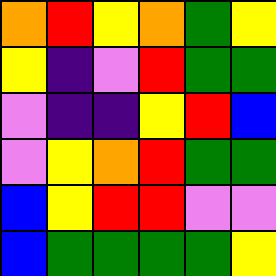[["orange", "red", "yellow", "orange", "green", "yellow"], ["yellow", "indigo", "violet", "red", "green", "green"], ["violet", "indigo", "indigo", "yellow", "red", "blue"], ["violet", "yellow", "orange", "red", "green", "green"], ["blue", "yellow", "red", "red", "violet", "violet"], ["blue", "green", "green", "green", "green", "yellow"]]